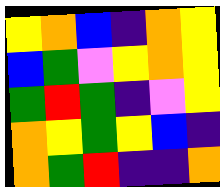[["yellow", "orange", "blue", "indigo", "orange", "yellow"], ["blue", "green", "violet", "yellow", "orange", "yellow"], ["green", "red", "green", "indigo", "violet", "yellow"], ["orange", "yellow", "green", "yellow", "blue", "indigo"], ["orange", "green", "red", "indigo", "indigo", "orange"]]